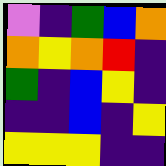[["violet", "indigo", "green", "blue", "orange"], ["orange", "yellow", "orange", "red", "indigo"], ["green", "indigo", "blue", "yellow", "indigo"], ["indigo", "indigo", "blue", "indigo", "yellow"], ["yellow", "yellow", "yellow", "indigo", "indigo"]]